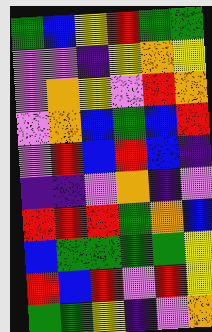[["green", "blue", "yellow", "red", "green", "green"], ["violet", "violet", "indigo", "yellow", "orange", "yellow"], ["violet", "orange", "yellow", "violet", "red", "orange"], ["violet", "orange", "blue", "green", "blue", "red"], ["violet", "red", "blue", "red", "blue", "indigo"], ["indigo", "indigo", "violet", "orange", "indigo", "violet"], ["red", "red", "red", "green", "orange", "blue"], ["blue", "green", "green", "green", "green", "yellow"], ["red", "blue", "red", "violet", "red", "yellow"], ["green", "green", "yellow", "indigo", "violet", "orange"]]